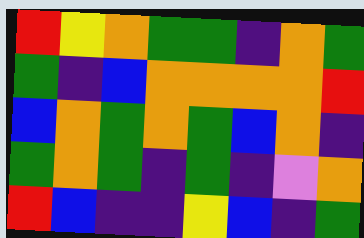[["red", "yellow", "orange", "green", "green", "indigo", "orange", "green"], ["green", "indigo", "blue", "orange", "orange", "orange", "orange", "red"], ["blue", "orange", "green", "orange", "green", "blue", "orange", "indigo"], ["green", "orange", "green", "indigo", "green", "indigo", "violet", "orange"], ["red", "blue", "indigo", "indigo", "yellow", "blue", "indigo", "green"]]